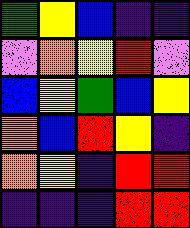[["green", "yellow", "blue", "indigo", "indigo"], ["violet", "orange", "yellow", "red", "violet"], ["blue", "yellow", "green", "blue", "yellow"], ["orange", "blue", "red", "yellow", "indigo"], ["orange", "yellow", "indigo", "red", "red"], ["indigo", "indigo", "indigo", "red", "red"]]